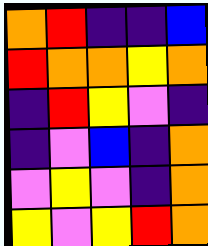[["orange", "red", "indigo", "indigo", "blue"], ["red", "orange", "orange", "yellow", "orange"], ["indigo", "red", "yellow", "violet", "indigo"], ["indigo", "violet", "blue", "indigo", "orange"], ["violet", "yellow", "violet", "indigo", "orange"], ["yellow", "violet", "yellow", "red", "orange"]]